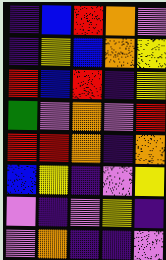[["indigo", "blue", "red", "orange", "violet"], ["indigo", "yellow", "blue", "orange", "yellow"], ["red", "blue", "red", "indigo", "yellow"], ["green", "violet", "orange", "violet", "red"], ["red", "red", "orange", "indigo", "orange"], ["blue", "yellow", "indigo", "violet", "yellow"], ["violet", "indigo", "violet", "yellow", "indigo"], ["violet", "orange", "indigo", "indigo", "violet"]]